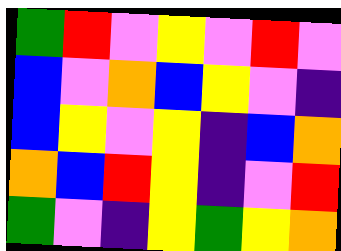[["green", "red", "violet", "yellow", "violet", "red", "violet"], ["blue", "violet", "orange", "blue", "yellow", "violet", "indigo"], ["blue", "yellow", "violet", "yellow", "indigo", "blue", "orange"], ["orange", "blue", "red", "yellow", "indigo", "violet", "red"], ["green", "violet", "indigo", "yellow", "green", "yellow", "orange"]]